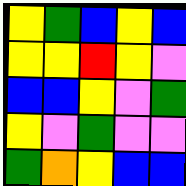[["yellow", "green", "blue", "yellow", "blue"], ["yellow", "yellow", "red", "yellow", "violet"], ["blue", "blue", "yellow", "violet", "green"], ["yellow", "violet", "green", "violet", "violet"], ["green", "orange", "yellow", "blue", "blue"]]